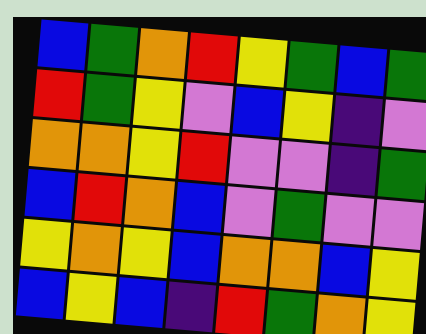[["blue", "green", "orange", "red", "yellow", "green", "blue", "green"], ["red", "green", "yellow", "violet", "blue", "yellow", "indigo", "violet"], ["orange", "orange", "yellow", "red", "violet", "violet", "indigo", "green"], ["blue", "red", "orange", "blue", "violet", "green", "violet", "violet"], ["yellow", "orange", "yellow", "blue", "orange", "orange", "blue", "yellow"], ["blue", "yellow", "blue", "indigo", "red", "green", "orange", "yellow"]]